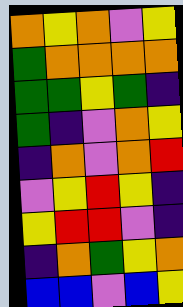[["orange", "yellow", "orange", "violet", "yellow"], ["green", "orange", "orange", "orange", "orange"], ["green", "green", "yellow", "green", "indigo"], ["green", "indigo", "violet", "orange", "yellow"], ["indigo", "orange", "violet", "orange", "red"], ["violet", "yellow", "red", "yellow", "indigo"], ["yellow", "red", "red", "violet", "indigo"], ["indigo", "orange", "green", "yellow", "orange"], ["blue", "blue", "violet", "blue", "yellow"]]